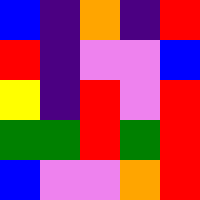[["blue", "indigo", "orange", "indigo", "red"], ["red", "indigo", "violet", "violet", "blue"], ["yellow", "indigo", "red", "violet", "red"], ["green", "green", "red", "green", "red"], ["blue", "violet", "violet", "orange", "red"]]